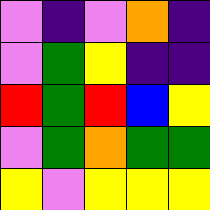[["violet", "indigo", "violet", "orange", "indigo"], ["violet", "green", "yellow", "indigo", "indigo"], ["red", "green", "red", "blue", "yellow"], ["violet", "green", "orange", "green", "green"], ["yellow", "violet", "yellow", "yellow", "yellow"]]